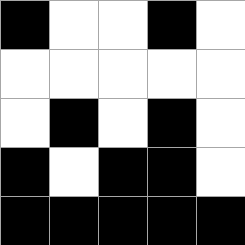[["black", "white", "white", "black", "white"], ["white", "white", "white", "white", "white"], ["white", "black", "white", "black", "white"], ["black", "white", "black", "black", "white"], ["black", "black", "black", "black", "black"]]